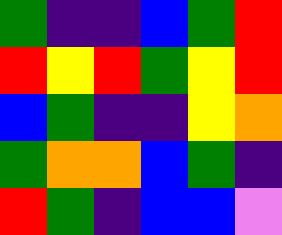[["green", "indigo", "indigo", "blue", "green", "red"], ["red", "yellow", "red", "green", "yellow", "red"], ["blue", "green", "indigo", "indigo", "yellow", "orange"], ["green", "orange", "orange", "blue", "green", "indigo"], ["red", "green", "indigo", "blue", "blue", "violet"]]